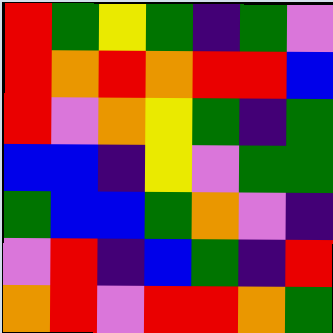[["red", "green", "yellow", "green", "indigo", "green", "violet"], ["red", "orange", "red", "orange", "red", "red", "blue"], ["red", "violet", "orange", "yellow", "green", "indigo", "green"], ["blue", "blue", "indigo", "yellow", "violet", "green", "green"], ["green", "blue", "blue", "green", "orange", "violet", "indigo"], ["violet", "red", "indigo", "blue", "green", "indigo", "red"], ["orange", "red", "violet", "red", "red", "orange", "green"]]